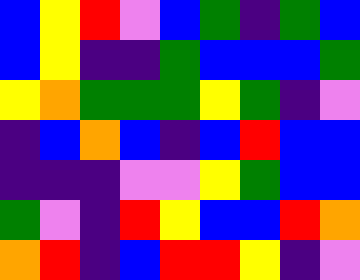[["blue", "yellow", "red", "violet", "blue", "green", "indigo", "green", "blue"], ["blue", "yellow", "indigo", "indigo", "green", "blue", "blue", "blue", "green"], ["yellow", "orange", "green", "green", "green", "yellow", "green", "indigo", "violet"], ["indigo", "blue", "orange", "blue", "indigo", "blue", "red", "blue", "blue"], ["indigo", "indigo", "indigo", "violet", "violet", "yellow", "green", "blue", "blue"], ["green", "violet", "indigo", "red", "yellow", "blue", "blue", "red", "orange"], ["orange", "red", "indigo", "blue", "red", "red", "yellow", "indigo", "violet"]]